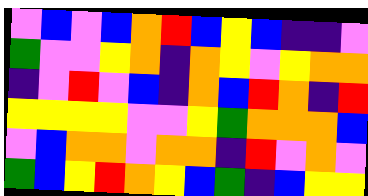[["violet", "blue", "violet", "blue", "orange", "red", "blue", "yellow", "blue", "indigo", "indigo", "violet"], ["green", "violet", "violet", "yellow", "orange", "indigo", "orange", "yellow", "violet", "yellow", "orange", "orange"], ["indigo", "violet", "red", "violet", "blue", "indigo", "orange", "blue", "red", "orange", "indigo", "red"], ["yellow", "yellow", "yellow", "yellow", "violet", "violet", "yellow", "green", "orange", "orange", "orange", "blue"], ["violet", "blue", "orange", "orange", "violet", "orange", "orange", "indigo", "red", "violet", "orange", "violet"], ["green", "blue", "yellow", "red", "orange", "yellow", "blue", "green", "indigo", "blue", "yellow", "yellow"]]